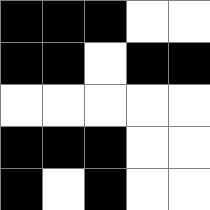[["black", "black", "black", "white", "white"], ["black", "black", "white", "black", "black"], ["white", "white", "white", "white", "white"], ["black", "black", "black", "white", "white"], ["black", "white", "black", "white", "white"]]